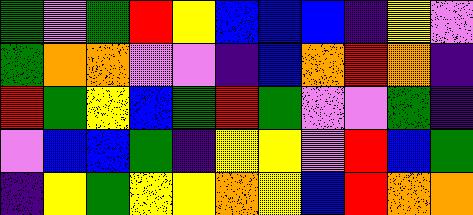[["green", "violet", "green", "red", "yellow", "blue", "blue", "blue", "indigo", "yellow", "violet"], ["green", "orange", "orange", "violet", "violet", "indigo", "blue", "orange", "red", "orange", "indigo"], ["red", "green", "yellow", "blue", "green", "red", "green", "violet", "violet", "green", "indigo"], ["violet", "blue", "blue", "green", "indigo", "yellow", "yellow", "violet", "red", "blue", "green"], ["indigo", "yellow", "green", "yellow", "yellow", "orange", "yellow", "blue", "red", "orange", "orange"]]